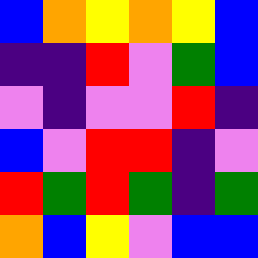[["blue", "orange", "yellow", "orange", "yellow", "blue"], ["indigo", "indigo", "red", "violet", "green", "blue"], ["violet", "indigo", "violet", "violet", "red", "indigo"], ["blue", "violet", "red", "red", "indigo", "violet"], ["red", "green", "red", "green", "indigo", "green"], ["orange", "blue", "yellow", "violet", "blue", "blue"]]